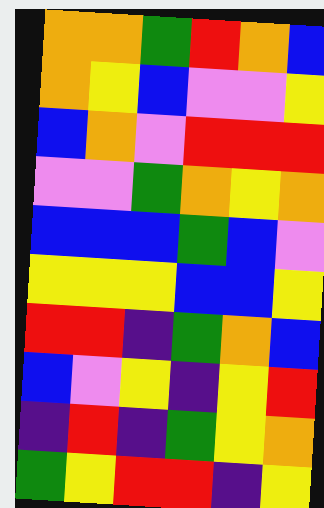[["orange", "orange", "green", "red", "orange", "blue"], ["orange", "yellow", "blue", "violet", "violet", "yellow"], ["blue", "orange", "violet", "red", "red", "red"], ["violet", "violet", "green", "orange", "yellow", "orange"], ["blue", "blue", "blue", "green", "blue", "violet"], ["yellow", "yellow", "yellow", "blue", "blue", "yellow"], ["red", "red", "indigo", "green", "orange", "blue"], ["blue", "violet", "yellow", "indigo", "yellow", "red"], ["indigo", "red", "indigo", "green", "yellow", "orange"], ["green", "yellow", "red", "red", "indigo", "yellow"]]